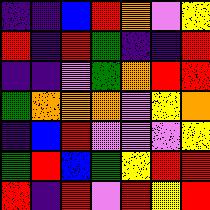[["indigo", "indigo", "blue", "red", "orange", "violet", "yellow"], ["red", "indigo", "red", "green", "indigo", "indigo", "red"], ["indigo", "indigo", "violet", "green", "orange", "red", "red"], ["green", "orange", "orange", "orange", "violet", "yellow", "orange"], ["indigo", "blue", "red", "violet", "violet", "violet", "yellow"], ["green", "red", "blue", "green", "yellow", "red", "red"], ["red", "indigo", "red", "violet", "red", "yellow", "red"]]